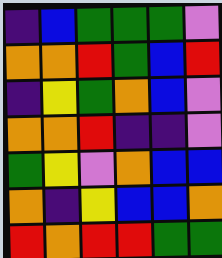[["indigo", "blue", "green", "green", "green", "violet"], ["orange", "orange", "red", "green", "blue", "red"], ["indigo", "yellow", "green", "orange", "blue", "violet"], ["orange", "orange", "red", "indigo", "indigo", "violet"], ["green", "yellow", "violet", "orange", "blue", "blue"], ["orange", "indigo", "yellow", "blue", "blue", "orange"], ["red", "orange", "red", "red", "green", "green"]]